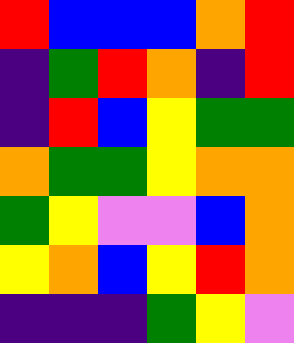[["red", "blue", "blue", "blue", "orange", "red"], ["indigo", "green", "red", "orange", "indigo", "red"], ["indigo", "red", "blue", "yellow", "green", "green"], ["orange", "green", "green", "yellow", "orange", "orange"], ["green", "yellow", "violet", "violet", "blue", "orange"], ["yellow", "orange", "blue", "yellow", "red", "orange"], ["indigo", "indigo", "indigo", "green", "yellow", "violet"]]